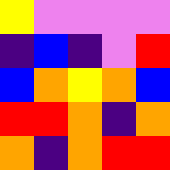[["yellow", "violet", "violet", "violet", "violet"], ["indigo", "blue", "indigo", "violet", "red"], ["blue", "orange", "yellow", "orange", "blue"], ["red", "red", "orange", "indigo", "orange"], ["orange", "indigo", "orange", "red", "red"]]